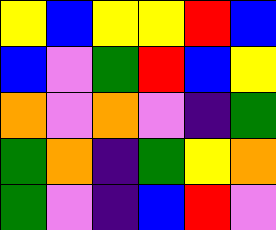[["yellow", "blue", "yellow", "yellow", "red", "blue"], ["blue", "violet", "green", "red", "blue", "yellow"], ["orange", "violet", "orange", "violet", "indigo", "green"], ["green", "orange", "indigo", "green", "yellow", "orange"], ["green", "violet", "indigo", "blue", "red", "violet"]]